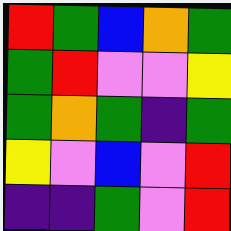[["red", "green", "blue", "orange", "green"], ["green", "red", "violet", "violet", "yellow"], ["green", "orange", "green", "indigo", "green"], ["yellow", "violet", "blue", "violet", "red"], ["indigo", "indigo", "green", "violet", "red"]]